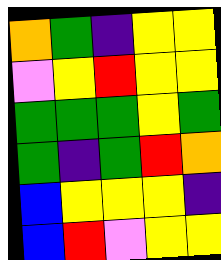[["orange", "green", "indigo", "yellow", "yellow"], ["violet", "yellow", "red", "yellow", "yellow"], ["green", "green", "green", "yellow", "green"], ["green", "indigo", "green", "red", "orange"], ["blue", "yellow", "yellow", "yellow", "indigo"], ["blue", "red", "violet", "yellow", "yellow"]]